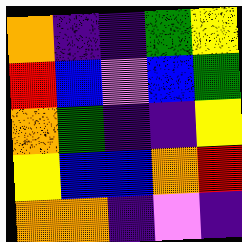[["orange", "indigo", "indigo", "green", "yellow"], ["red", "blue", "violet", "blue", "green"], ["orange", "green", "indigo", "indigo", "yellow"], ["yellow", "blue", "blue", "orange", "red"], ["orange", "orange", "indigo", "violet", "indigo"]]